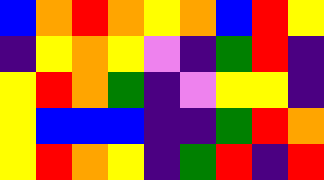[["blue", "orange", "red", "orange", "yellow", "orange", "blue", "red", "yellow"], ["indigo", "yellow", "orange", "yellow", "violet", "indigo", "green", "red", "indigo"], ["yellow", "red", "orange", "green", "indigo", "violet", "yellow", "yellow", "indigo"], ["yellow", "blue", "blue", "blue", "indigo", "indigo", "green", "red", "orange"], ["yellow", "red", "orange", "yellow", "indigo", "green", "red", "indigo", "red"]]